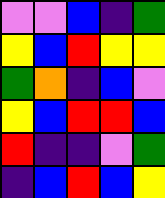[["violet", "violet", "blue", "indigo", "green"], ["yellow", "blue", "red", "yellow", "yellow"], ["green", "orange", "indigo", "blue", "violet"], ["yellow", "blue", "red", "red", "blue"], ["red", "indigo", "indigo", "violet", "green"], ["indigo", "blue", "red", "blue", "yellow"]]